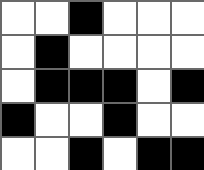[["white", "white", "black", "white", "white", "white"], ["white", "black", "white", "white", "white", "white"], ["white", "black", "black", "black", "white", "black"], ["black", "white", "white", "black", "white", "white"], ["white", "white", "black", "white", "black", "black"]]